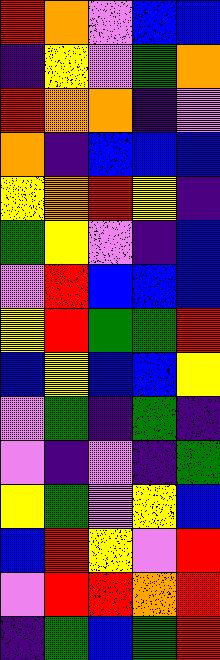[["red", "orange", "violet", "blue", "blue"], ["indigo", "yellow", "violet", "green", "orange"], ["red", "orange", "orange", "indigo", "violet"], ["orange", "indigo", "blue", "blue", "blue"], ["yellow", "orange", "red", "yellow", "indigo"], ["green", "yellow", "violet", "indigo", "blue"], ["violet", "red", "blue", "blue", "blue"], ["yellow", "red", "green", "green", "red"], ["blue", "yellow", "blue", "blue", "yellow"], ["violet", "green", "indigo", "green", "indigo"], ["violet", "indigo", "violet", "indigo", "green"], ["yellow", "green", "violet", "yellow", "blue"], ["blue", "red", "yellow", "violet", "red"], ["violet", "red", "red", "orange", "red"], ["indigo", "green", "blue", "green", "red"]]